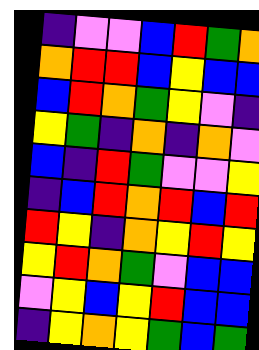[["indigo", "violet", "violet", "blue", "red", "green", "orange"], ["orange", "red", "red", "blue", "yellow", "blue", "blue"], ["blue", "red", "orange", "green", "yellow", "violet", "indigo"], ["yellow", "green", "indigo", "orange", "indigo", "orange", "violet"], ["blue", "indigo", "red", "green", "violet", "violet", "yellow"], ["indigo", "blue", "red", "orange", "red", "blue", "red"], ["red", "yellow", "indigo", "orange", "yellow", "red", "yellow"], ["yellow", "red", "orange", "green", "violet", "blue", "blue"], ["violet", "yellow", "blue", "yellow", "red", "blue", "blue"], ["indigo", "yellow", "orange", "yellow", "green", "blue", "green"]]